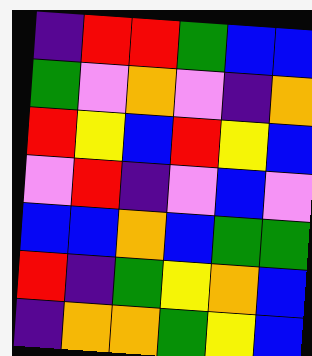[["indigo", "red", "red", "green", "blue", "blue"], ["green", "violet", "orange", "violet", "indigo", "orange"], ["red", "yellow", "blue", "red", "yellow", "blue"], ["violet", "red", "indigo", "violet", "blue", "violet"], ["blue", "blue", "orange", "blue", "green", "green"], ["red", "indigo", "green", "yellow", "orange", "blue"], ["indigo", "orange", "orange", "green", "yellow", "blue"]]